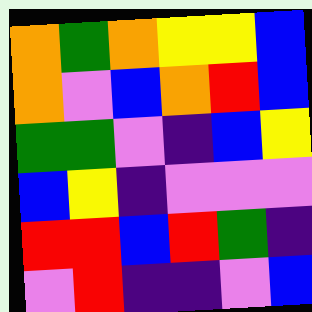[["orange", "green", "orange", "yellow", "yellow", "blue"], ["orange", "violet", "blue", "orange", "red", "blue"], ["green", "green", "violet", "indigo", "blue", "yellow"], ["blue", "yellow", "indigo", "violet", "violet", "violet"], ["red", "red", "blue", "red", "green", "indigo"], ["violet", "red", "indigo", "indigo", "violet", "blue"]]